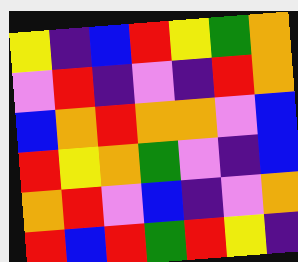[["yellow", "indigo", "blue", "red", "yellow", "green", "orange"], ["violet", "red", "indigo", "violet", "indigo", "red", "orange"], ["blue", "orange", "red", "orange", "orange", "violet", "blue"], ["red", "yellow", "orange", "green", "violet", "indigo", "blue"], ["orange", "red", "violet", "blue", "indigo", "violet", "orange"], ["red", "blue", "red", "green", "red", "yellow", "indigo"]]